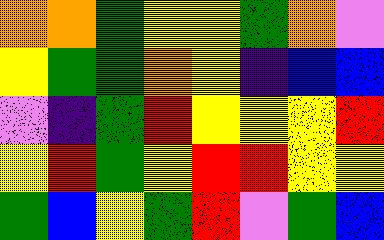[["orange", "orange", "green", "yellow", "yellow", "green", "orange", "violet"], ["yellow", "green", "green", "orange", "yellow", "indigo", "blue", "blue"], ["violet", "indigo", "green", "red", "yellow", "yellow", "yellow", "red"], ["yellow", "red", "green", "yellow", "red", "red", "yellow", "yellow"], ["green", "blue", "yellow", "green", "red", "violet", "green", "blue"]]